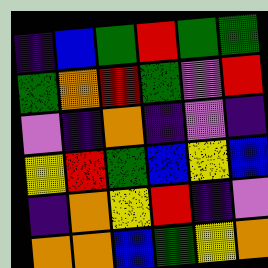[["indigo", "blue", "green", "red", "green", "green"], ["green", "orange", "red", "green", "violet", "red"], ["violet", "indigo", "orange", "indigo", "violet", "indigo"], ["yellow", "red", "green", "blue", "yellow", "blue"], ["indigo", "orange", "yellow", "red", "indigo", "violet"], ["orange", "orange", "blue", "green", "yellow", "orange"]]